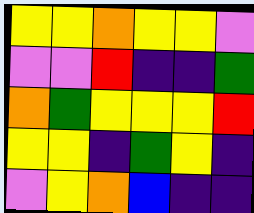[["yellow", "yellow", "orange", "yellow", "yellow", "violet"], ["violet", "violet", "red", "indigo", "indigo", "green"], ["orange", "green", "yellow", "yellow", "yellow", "red"], ["yellow", "yellow", "indigo", "green", "yellow", "indigo"], ["violet", "yellow", "orange", "blue", "indigo", "indigo"]]